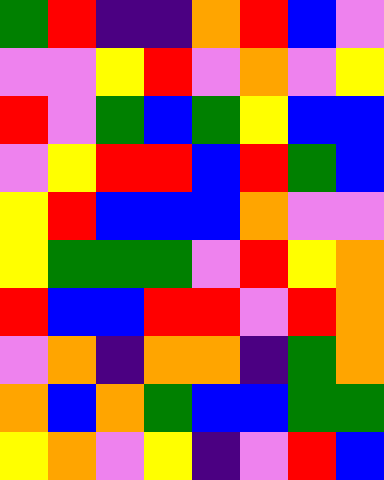[["green", "red", "indigo", "indigo", "orange", "red", "blue", "violet"], ["violet", "violet", "yellow", "red", "violet", "orange", "violet", "yellow"], ["red", "violet", "green", "blue", "green", "yellow", "blue", "blue"], ["violet", "yellow", "red", "red", "blue", "red", "green", "blue"], ["yellow", "red", "blue", "blue", "blue", "orange", "violet", "violet"], ["yellow", "green", "green", "green", "violet", "red", "yellow", "orange"], ["red", "blue", "blue", "red", "red", "violet", "red", "orange"], ["violet", "orange", "indigo", "orange", "orange", "indigo", "green", "orange"], ["orange", "blue", "orange", "green", "blue", "blue", "green", "green"], ["yellow", "orange", "violet", "yellow", "indigo", "violet", "red", "blue"]]